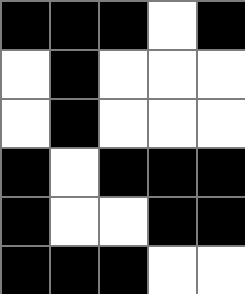[["black", "black", "black", "white", "black"], ["white", "black", "white", "white", "white"], ["white", "black", "white", "white", "white"], ["black", "white", "black", "black", "black"], ["black", "white", "white", "black", "black"], ["black", "black", "black", "white", "white"]]